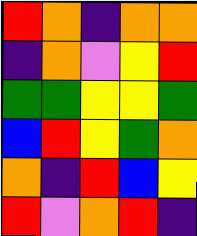[["red", "orange", "indigo", "orange", "orange"], ["indigo", "orange", "violet", "yellow", "red"], ["green", "green", "yellow", "yellow", "green"], ["blue", "red", "yellow", "green", "orange"], ["orange", "indigo", "red", "blue", "yellow"], ["red", "violet", "orange", "red", "indigo"]]